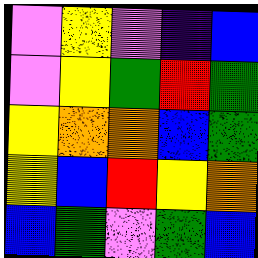[["violet", "yellow", "violet", "indigo", "blue"], ["violet", "yellow", "green", "red", "green"], ["yellow", "orange", "orange", "blue", "green"], ["yellow", "blue", "red", "yellow", "orange"], ["blue", "green", "violet", "green", "blue"]]